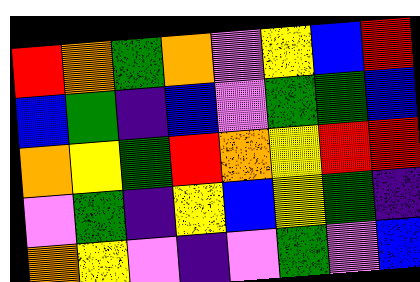[["red", "orange", "green", "orange", "violet", "yellow", "blue", "red"], ["blue", "green", "indigo", "blue", "violet", "green", "green", "blue"], ["orange", "yellow", "green", "red", "orange", "yellow", "red", "red"], ["violet", "green", "indigo", "yellow", "blue", "yellow", "green", "indigo"], ["orange", "yellow", "violet", "indigo", "violet", "green", "violet", "blue"]]